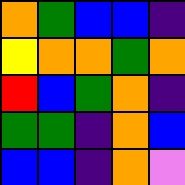[["orange", "green", "blue", "blue", "indigo"], ["yellow", "orange", "orange", "green", "orange"], ["red", "blue", "green", "orange", "indigo"], ["green", "green", "indigo", "orange", "blue"], ["blue", "blue", "indigo", "orange", "violet"]]